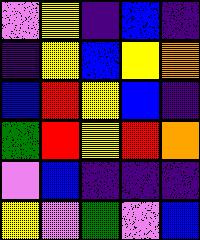[["violet", "yellow", "indigo", "blue", "indigo"], ["indigo", "yellow", "blue", "yellow", "orange"], ["blue", "red", "yellow", "blue", "indigo"], ["green", "red", "yellow", "red", "orange"], ["violet", "blue", "indigo", "indigo", "indigo"], ["yellow", "violet", "green", "violet", "blue"]]